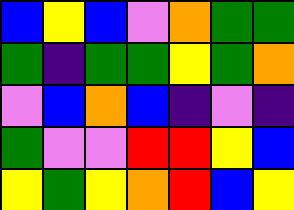[["blue", "yellow", "blue", "violet", "orange", "green", "green"], ["green", "indigo", "green", "green", "yellow", "green", "orange"], ["violet", "blue", "orange", "blue", "indigo", "violet", "indigo"], ["green", "violet", "violet", "red", "red", "yellow", "blue"], ["yellow", "green", "yellow", "orange", "red", "blue", "yellow"]]